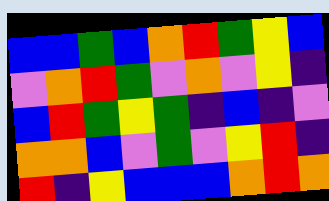[["blue", "blue", "green", "blue", "orange", "red", "green", "yellow", "blue"], ["violet", "orange", "red", "green", "violet", "orange", "violet", "yellow", "indigo"], ["blue", "red", "green", "yellow", "green", "indigo", "blue", "indigo", "violet"], ["orange", "orange", "blue", "violet", "green", "violet", "yellow", "red", "indigo"], ["red", "indigo", "yellow", "blue", "blue", "blue", "orange", "red", "orange"]]